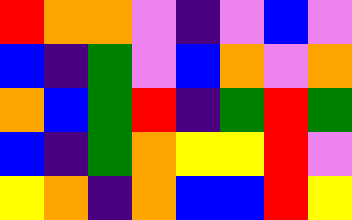[["red", "orange", "orange", "violet", "indigo", "violet", "blue", "violet"], ["blue", "indigo", "green", "violet", "blue", "orange", "violet", "orange"], ["orange", "blue", "green", "red", "indigo", "green", "red", "green"], ["blue", "indigo", "green", "orange", "yellow", "yellow", "red", "violet"], ["yellow", "orange", "indigo", "orange", "blue", "blue", "red", "yellow"]]